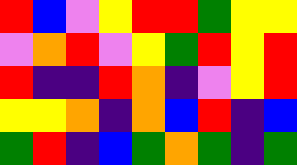[["red", "blue", "violet", "yellow", "red", "red", "green", "yellow", "yellow"], ["violet", "orange", "red", "violet", "yellow", "green", "red", "yellow", "red"], ["red", "indigo", "indigo", "red", "orange", "indigo", "violet", "yellow", "red"], ["yellow", "yellow", "orange", "indigo", "orange", "blue", "red", "indigo", "blue"], ["green", "red", "indigo", "blue", "green", "orange", "green", "indigo", "green"]]